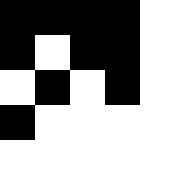[["black", "black", "black", "black", "white"], ["black", "white", "black", "black", "white"], ["white", "black", "white", "black", "white"], ["black", "white", "white", "white", "white"], ["white", "white", "white", "white", "white"]]